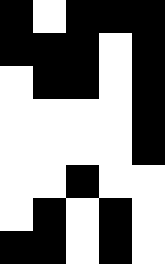[["black", "white", "black", "black", "black"], ["black", "black", "black", "white", "black"], ["white", "black", "black", "white", "black"], ["white", "white", "white", "white", "black"], ["white", "white", "white", "white", "black"], ["white", "white", "black", "white", "white"], ["white", "black", "white", "black", "white"], ["black", "black", "white", "black", "white"]]